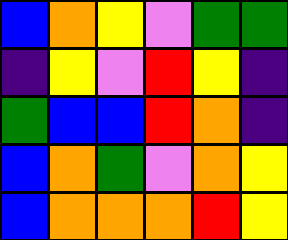[["blue", "orange", "yellow", "violet", "green", "green"], ["indigo", "yellow", "violet", "red", "yellow", "indigo"], ["green", "blue", "blue", "red", "orange", "indigo"], ["blue", "orange", "green", "violet", "orange", "yellow"], ["blue", "orange", "orange", "orange", "red", "yellow"]]